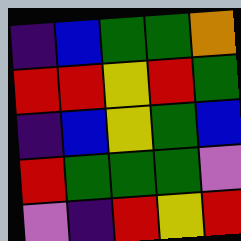[["indigo", "blue", "green", "green", "orange"], ["red", "red", "yellow", "red", "green"], ["indigo", "blue", "yellow", "green", "blue"], ["red", "green", "green", "green", "violet"], ["violet", "indigo", "red", "yellow", "red"]]